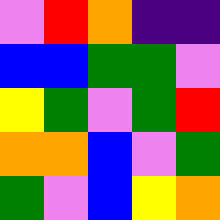[["violet", "red", "orange", "indigo", "indigo"], ["blue", "blue", "green", "green", "violet"], ["yellow", "green", "violet", "green", "red"], ["orange", "orange", "blue", "violet", "green"], ["green", "violet", "blue", "yellow", "orange"]]